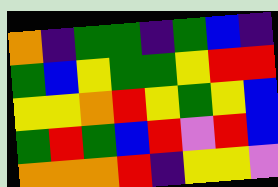[["orange", "indigo", "green", "green", "indigo", "green", "blue", "indigo"], ["green", "blue", "yellow", "green", "green", "yellow", "red", "red"], ["yellow", "yellow", "orange", "red", "yellow", "green", "yellow", "blue"], ["green", "red", "green", "blue", "red", "violet", "red", "blue"], ["orange", "orange", "orange", "red", "indigo", "yellow", "yellow", "violet"]]